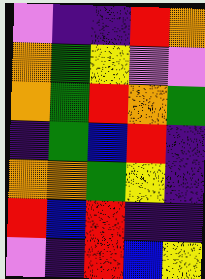[["violet", "indigo", "indigo", "red", "orange"], ["orange", "green", "yellow", "violet", "violet"], ["orange", "green", "red", "orange", "green"], ["indigo", "green", "blue", "red", "indigo"], ["orange", "orange", "green", "yellow", "indigo"], ["red", "blue", "red", "indigo", "indigo"], ["violet", "indigo", "red", "blue", "yellow"]]